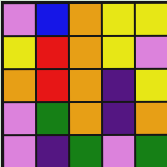[["violet", "blue", "orange", "yellow", "yellow"], ["yellow", "red", "orange", "yellow", "violet"], ["orange", "red", "orange", "indigo", "yellow"], ["violet", "green", "orange", "indigo", "orange"], ["violet", "indigo", "green", "violet", "green"]]